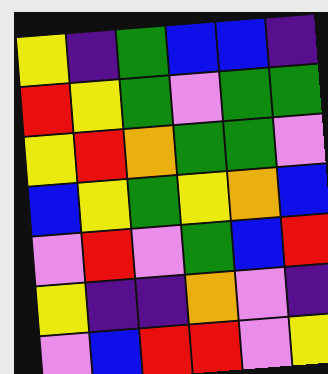[["yellow", "indigo", "green", "blue", "blue", "indigo"], ["red", "yellow", "green", "violet", "green", "green"], ["yellow", "red", "orange", "green", "green", "violet"], ["blue", "yellow", "green", "yellow", "orange", "blue"], ["violet", "red", "violet", "green", "blue", "red"], ["yellow", "indigo", "indigo", "orange", "violet", "indigo"], ["violet", "blue", "red", "red", "violet", "yellow"]]